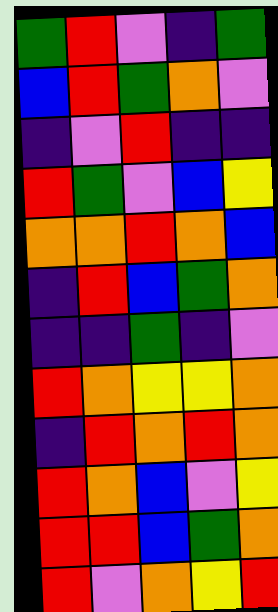[["green", "red", "violet", "indigo", "green"], ["blue", "red", "green", "orange", "violet"], ["indigo", "violet", "red", "indigo", "indigo"], ["red", "green", "violet", "blue", "yellow"], ["orange", "orange", "red", "orange", "blue"], ["indigo", "red", "blue", "green", "orange"], ["indigo", "indigo", "green", "indigo", "violet"], ["red", "orange", "yellow", "yellow", "orange"], ["indigo", "red", "orange", "red", "orange"], ["red", "orange", "blue", "violet", "yellow"], ["red", "red", "blue", "green", "orange"], ["red", "violet", "orange", "yellow", "red"]]